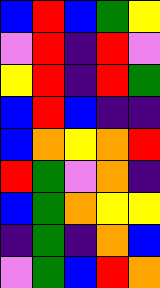[["blue", "red", "blue", "green", "yellow"], ["violet", "red", "indigo", "red", "violet"], ["yellow", "red", "indigo", "red", "green"], ["blue", "red", "blue", "indigo", "indigo"], ["blue", "orange", "yellow", "orange", "red"], ["red", "green", "violet", "orange", "indigo"], ["blue", "green", "orange", "yellow", "yellow"], ["indigo", "green", "indigo", "orange", "blue"], ["violet", "green", "blue", "red", "orange"]]